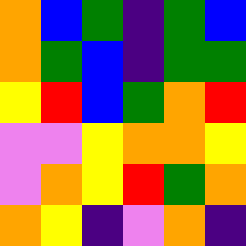[["orange", "blue", "green", "indigo", "green", "blue"], ["orange", "green", "blue", "indigo", "green", "green"], ["yellow", "red", "blue", "green", "orange", "red"], ["violet", "violet", "yellow", "orange", "orange", "yellow"], ["violet", "orange", "yellow", "red", "green", "orange"], ["orange", "yellow", "indigo", "violet", "orange", "indigo"]]